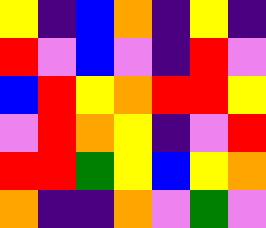[["yellow", "indigo", "blue", "orange", "indigo", "yellow", "indigo"], ["red", "violet", "blue", "violet", "indigo", "red", "violet"], ["blue", "red", "yellow", "orange", "red", "red", "yellow"], ["violet", "red", "orange", "yellow", "indigo", "violet", "red"], ["red", "red", "green", "yellow", "blue", "yellow", "orange"], ["orange", "indigo", "indigo", "orange", "violet", "green", "violet"]]